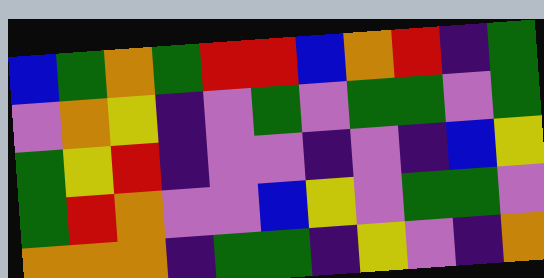[["blue", "green", "orange", "green", "red", "red", "blue", "orange", "red", "indigo", "green"], ["violet", "orange", "yellow", "indigo", "violet", "green", "violet", "green", "green", "violet", "green"], ["green", "yellow", "red", "indigo", "violet", "violet", "indigo", "violet", "indigo", "blue", "yellow"], ["green", "red", "orange", "violet", "violet", "blue", "yellow", "violet", "green", "green", "violet"], ["orange", "orange", "orange", "indigo", "green", "green", "indigo", "yellow", "violet", "indigo", "orange"]]